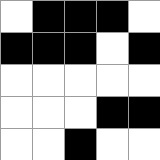[["white", "black", "black", "black", "white"], ["black", "black", "black", "white", "black"], ["white", "white", "white", "white", "white"], ["white", "white", "white", "black", "black"], ["white", "white", "black", "white", "white"]]